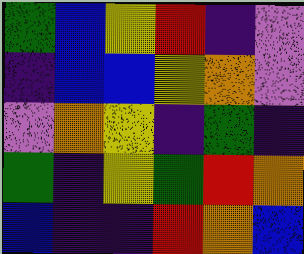[["green", "blue", "yellow", "red", "indigo", "violet"], ["indigo", "blue", "blue", "yellow", "orange", "violet"], ["violet", "orange", "yellow", "indigo", "green", "indigo"], ["green", "indigo", "yellow", "green", "red", "orange"], ["blue", "indigo", "indigo", "red", "orange", "blue"]]